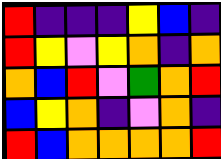[["red", "indigo", "indigo", "indigo", "yellow", "blue", "indigo"], ["red", "yellow", "violet", "yellow", "orange", "indigo", "orange"], ["orange", "blue", "red", "violet", "green", "orange", "red"], ["blue", "yellow", "orange", "indigo", "violet", "orange", "indigo"], ["red", "blue", "orange", "orange", "orange", "orange", "red"]]